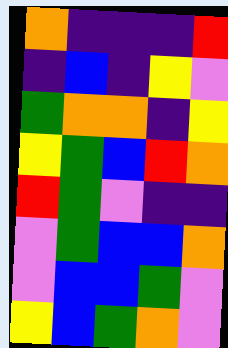[["orange", "indigo", "indigo", "indigo", "red"], ["indigo", "blue", "indigo", "yellow", "violet"], ["green", "orange", "orange", "indigo", "yellow"], ["yellow", "green", "blue", "red", "orange"], ["red", "green", "violet", "indigo", "indigo"], ["violet", "green", "blue", "blue", "orange"], ["violet", "blue", "blue", "green", "violet"], ["yellow", "blue", "green", "orange", "violet"]]